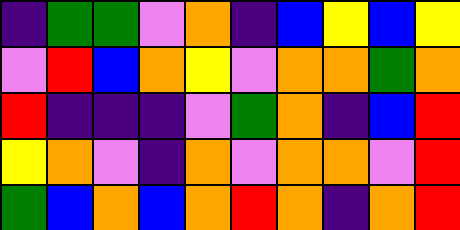[["indigo", "green", "green", "violet", "orange", "indigo", "blue", "yellow", "blue", "yellow"], ["violet", "red", "blue", "orange", "yellow", "violet", "orange", "orange", "green", "orange"], ["red", "indigo", "indigo", "indigo", "violet", "green", "orange", "indigo", "blue", "red"], ["yellow", "orange", "violet", "indigo", "orange", "violet", "orange", "orange", "violet", "red"], ["green", "blue", "orange", "blue", "orange", "red", "orange", "indigo", "orange", "red"]]